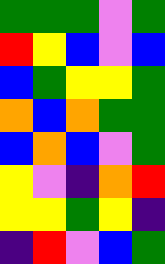[["green", "green", "green", "violet", "green"], ["red", "yellow", "blue", "violet", "blue"], ["blue", "green", "yellow", "yellow", "green"], ["orange", "blue", "orange", "green", "green"], ["blue", "orange", "blue", "violet", "green"], ["yellow", "violet", "indigo", "orange", "red"], ["yellow", "yellow", "green", "yellow", "indigo"], ["indigo", "red", "violet", "blue", "green"]]